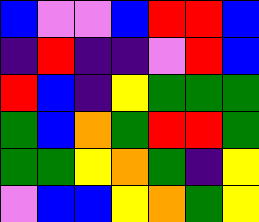[["blue", "violet", "violet", "blue", "red", "red", "blue"], ["indigo", "red", "indigo", "indigo", "violet", "red", "blue"], ["red", "blue", "indigo", "yellow", "green", "green", "green"], ["green", "blue", "orange", "green", "red", "red", "green"], ["green", "green", "yellow", "orange", "green", "indigo", "yellow"], ["violet", "blue", "blue", "yellow", "orange", "green", "yellow"]]